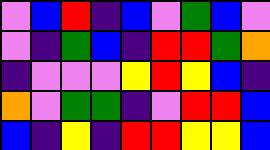[["violet", "blue", "red", "indigo", "blue", "violet", "green", "blue", "violet"], ["violet", "indigo", "green", "blue", "indigo", "red", "red", "green", "orange"], ["indigo", "violet", "violet", "violet", "yellow", "red", "yellow", "blue", "indigo"], ["orange", "violet", "green", "green", "indigo", "violet", "red", "red", "blue"], ["blue", "indigo", "yellow", "indigo", "red", "red", "yellow", "yellow", "blue"]]